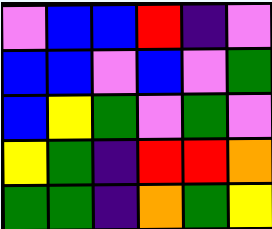[["violet", "blue", "blue", "red", "indigo", "violet"], ["blue", "blue", "violet", "blue", "violet", "green"], ["blue", "yellow", "green", "violet", "green", "violet"], ["yellow", "green", "indigo", "red", "red", "orange"], ["green", "green", "indigo", "orange", "green", "yellow"]]